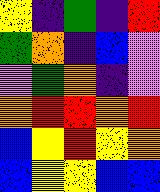[["yellow", "indigo", "green", "indigo", "red"], ["green", "orange", "indigo", "blue", "violet"], ["violet", "green", "orange", "indigo", "violet"], ["orange", "red", "red", "orange", "red"], ["blue", "yellow", "red", "yellow", "orange"], ["blue", "yellow", "yellow", "blue", "blue"]]